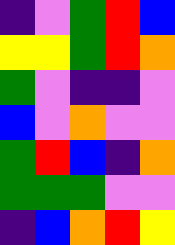[["indigo", "violet", "green", "red", "blue"], ["yellow", "yellow", "green", "red", "orange"], ["green", "violet", "indigo", "indigo", "violet"], ["blue", "violet", "orange", "violet", "violet"], ["green", "red", "blue", "indigo", "orange"], ["green", "green", "green", "violet", "violet"], ["indigo", "blue", "orange", "red", "yellow"]]